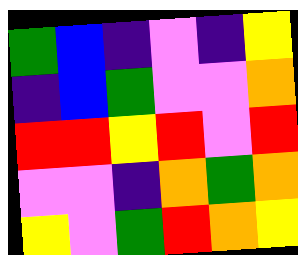[["green", "blue", "indigo", "violet", "indigo", "yellow"], ["indigo", "blue", "green", "violet", "violet", "orange"], ["red", "red", "yellow", "red", "violet", "red"], ["violet", "violet", "indigo", "orange", "green", "orange"], ["yellow", "violet", "green", "red", "orange", "yellow"]]